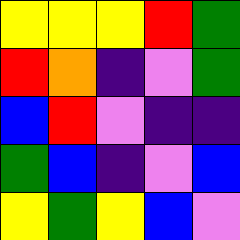[["yellow", "yellow", "yellow", "red", "green"], ["red", "orange", "indigo", "violet", "green"], ["blue", "red", "violet", "indigo", "indigo"], ["green", "blue", "indigo", "violet", "blue"], ["yellow", "green", "yellow", "blue", "violet"]]